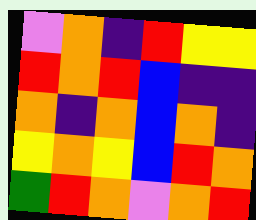[["violet", "orange", "indigo", "red", "yellow", "yellow"], ["red", "orange", "red", "blue", "indigo", "indigo"], ["orange", "indigo", "orange", "blue", "orange", "indigo"], ["yellow", "orange", "yellow", "blue", "red", "orange"], ["green", "red", "orange", "violet", "orange", "red"]]